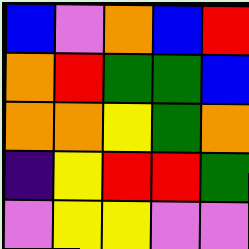[["blue", "violet", "orange", "blue", "red"], ["orange", "red", "green", "green", "blue"], ["orange", "orange", "yellow", "green", "orange"], ["indigo", "yellow", "red", "red", "green"], ["violet", "yellow", "yellow", "violet", "violet"]]